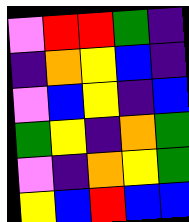[["violet", "red", "red", "green", "indigo"], ["indigo", "orange", "yellow", "blue", "indigo"], ["violet", "blue", "yellow", "indigo", "blue"], ["green", "yellow", "indigo", "orange", "green"], ["violet", "indigo", "orange", "yellow", "green"], ["yellow", "blue", "red", "blue", "blue"]]